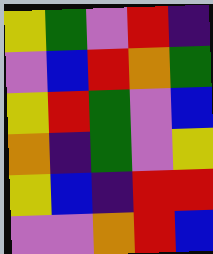[["yellow", "green", "violet", "red", "indigo"], ["violet", "blue", "red", "orange", "green"], ["yellow", "red", "green", "violet", "blue"], ["orange", "indigo", "green", "violet", "yellow"], ["yellow", "blue", "indigo", "red", "red"], ["violet", "violet", "orange", "red", "blue"]]